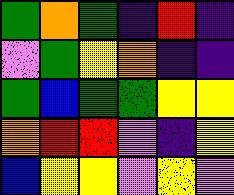[["green", "orange", "green", "indigo", "red", "indigo"], ["violet", "green", "yellow", "orange", "indigo", "indigo"], ["green", "blue", "green", "green", "yellow", "yellow"], ["orange", "red", "red", "violet", "indigo", "yellow"], ["blue", "yellow", "yellow", "violet", "yellow", "violet"]]